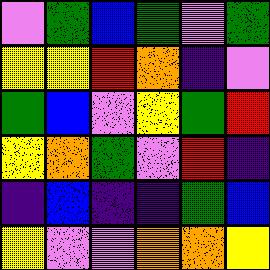[["violet", "green", "blue", "green", "violet", "green"], ["yellow", "yellow", "red", "orange", "indigo", "violet"], ["green", "blue", "violet", "yellow", "green", "red"], ["yellow", "orange", "green", "violet", "red", "indigo"], ["indigo", "blue", "indigo", "indigo", "green", "blue"], ["yellow", "violet", "violet", "orange", "orange", "yellow"]]